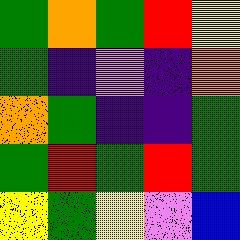[["green", "orange", "green", "red", "yellow"], ["green", "indigo", "violet", "indigo", "orange"], ["orange", "green", "indigo", "indigo", "green"], ["green", "red", "green", "red", "green"], ["yellow", "green", "yellow", "violet", "blue"]]